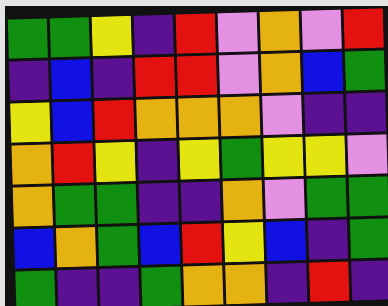[["green", "green", "yellow", "indigo", "red", "violet", "orange", "violet", "red"], ["indigo", "blue", "indigo", "red", "red", "violet", "orange", "blue", "green"], ["yellow", "blue", "red", "orange", "orange", "orange", "violet", "indigo", "indigo"], ["orange", "red", "yellow", "indigo", "yellow", "green", "yellow", "yellow", "violet"], ["orange", "green", "green", "indigo", "indigo", "orange", "violet", "green", "green"], ["blue", "orange", "green", "blue", "red", "yellow", "blue", "indigo", "green"], ["green", "indigo", "indigo", "green", "orange", "orange", "indigo", "red", "indigo"]]